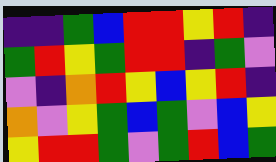[["indigo", "indigo", "green", "blue", "red", "red", "yellow", "red", "indigo"], ["green", "red", "yellow", "green", "red", "red", "indigo", "green", "violet"], ["violet", "indigo", "orange", "red", "yellow", "blue", "yellow", "red", "indigo"], ["orange", "violet", "yellow", "green", "blue", "green", "violet", "blue", "yellow"], ["yellow", "red", "red", "green", "violet", "green", "red", "blue", "green"]]